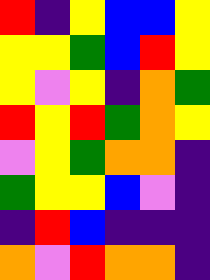[["red", "indigo", "yellow", "blue", "blue", "yellow"], ["yellow", "yellow", "green", "blue", "red", "yellow"], ["yellow", "violet", "yellow", "indigo", "orange", "green"], ["red", "yellow", "red", "green", "orange", "yellow"], ["violet", "yellow", "green", "orange", "orange", "indigo"], ["green", "yellow", "yellow", "blue", "violet", "indigo"], ["indigo", "red", "blue", "indigo", "indigo", "indigo"], ["orange", "violet", "red", "orange", "orange", "indigo"]]